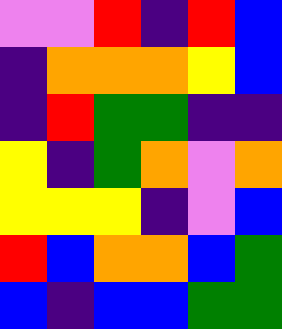[["violet", "violet", "red", "indigo", "red", "blue"], ["indigo", "orange", "orange", "orange", "yellow", "blue"], ["indigo", "red", "green", "green", "indigo", "indigo"], ["yellow", "indigo", "green", "orange", "violet", "orange"], ["yellow", "yellow", "yellow", "indigo", "violet", "blue"], ["red", "blue", "orange", "orange", "blue", "green"], ["blue", "indigo", "blue", "blue", "green", "green"]]